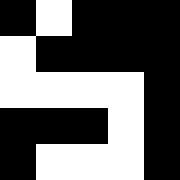[["black", "white", "black", "black", "black"], ["white", "black", "black", "black", "black"], ["white", "white", "white", "white", "black"], ["black", "black", "black", "white", "black"], ["black", "white", "white", "white", "black"]]